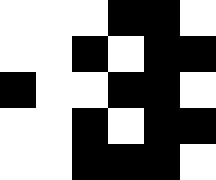[["white", "white", "white", "black", "black", "white"], ["white", "white", "black", "white", "black", "black"], ["black", "white", "white", "black", "black", "white"], ["white", "white", "black", "white", "black", "black"], ["white", "white", "black", "black", "black", "white"]]